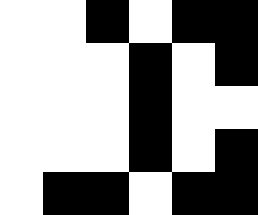[["white", "white", "black", "white", "black", "black"], ["white", "white", "white", "black", "white", "black"], ["white", "white", "white", "black", "white", "white"], ["white", "white", "white", "black", "white", "black"], ["white", "black", "black", "white", "black", "black"]]